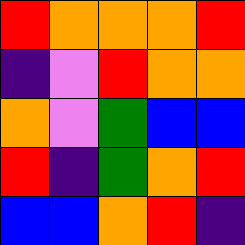[["red", "orange", "orange", "orange", "red"], ["indigo", "violet", "red", "orange", "orange"], ["orange", "violet", "green", "blue", "blue"], ["red", "indigo", "green", "orange", "red"], ["blue", "blue", "orange", "red", "indigo"]]